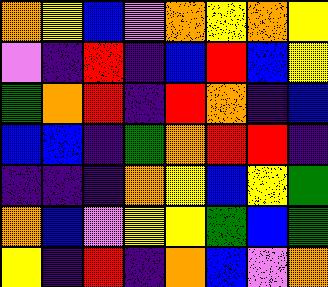[["orange", "yellow", "blue", "violet", "orange", "yellow", "orange", "yellow"], ["violet", "indigo", "red", "indigo", "blue", "red", "blue", "yellow"], ["green", "orange", "red", "indigo", "red", "orange", "indigo", "blue"], ["blue", "blue", "indigo", "green", "orange", "red", "red", "indigo"], ["indigo", "indigo", "indigo", "orange", "yellow", "blue", "yellow", "green"], ["orange", "blue", "violet", "yellow", "yellow", "green", "blue", "green"], ["yellow", "indigo", "red", "indigo", "orange", "blue", "violet", "orange"]]